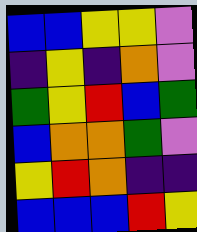[["blue", "blue", "yellow", "yellow", "violet"], ["indigo", "yellow", "indigo", "orange", "violet"], ["green", "yellow", "red", "blue", "green"], ["blue", "orange", "orange", "green", "violet"], ["yellow", "red", "orange", "indigo", "indigo"], ["blue", "blue", "blue", "red", "yellow"]]